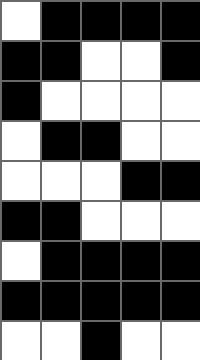[["white", "black", "black", "black", "black"], ["black", "black", "white", "white", "black"], ["black", "white", "white", "white", "white"], ["white", "black", "black", "white", "white"], ["white", "white", "white", "black", "black"], ["black", "black", "white", "white", "white"], ["white", "black", "black", "black", "black"], ["black", "black", "black", "black", "black"], ["white", "white", "black", "white", "white"]]